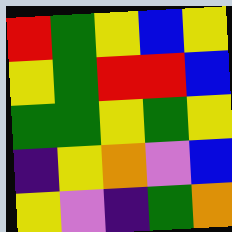[["red", "green", "yellow", "blue", "yellow"], ["yellow", "green", "red", "red", "blue"], ["green", "green", "yellow", "green", "yellow"], ["indigo", "yellow", "orange", "violet", "blue"], ["yellow", "violet", "indigo", "green", "orange"]]